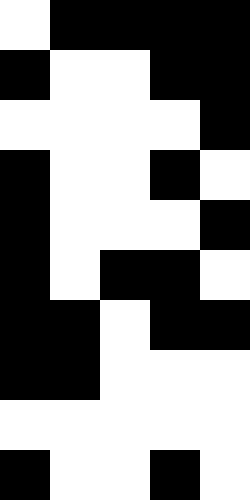[["white", "black", "black", "black", "black"], ["black", "white", "white", "black", "black"], ["white", "white", "white", "white", "black"], ["black", "white", "white", "black", "white"], ["black", "white", "white", "white", "black"], ["black", "white", "black", "black", "white"], ["black", "black", "white", "black", "black"], ["black", "black", "white", "white", "white"], ["white", "white", "white", "white", "white"], ["black", "white", "white", "black", "white"]]